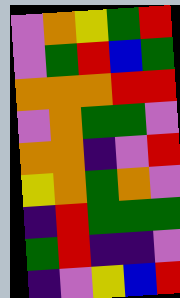[["violet", "orange", "yellow", "green", "red"], ["violet", "green", "red", "blue", "green"], ["orange", "orange", "orange", "red", "red"], ["violet", "orange", "green", "green", "violet"], ["orange", "orange", "indigo", "violet", "red"], ["yellow", "orange", "green", "orange", "violet"], ["indigo", "red", "green", "green", "green"], ["green", "red", "indigo", "indigo", "violet"], ["indigo", "violet", "yellow", "blue", "red"]]